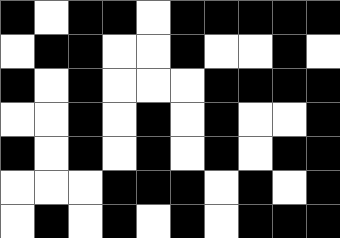[["black", "white", "black", "black", "white", "black", "black", "black", "black", "black"], ["white", "black", "black", "white", "white", "black", "white", "white", "black", "white"], ["black", "white", "black", "white", "white", "white", "black", "black", "black", "black"], ["white", "white", "black", "white", "black", "white", "black", "white", "white", "black"], ["black", "white", "black", "white", "black", "white", "black", "white", "black", "black"], ["white", "white", "white", "black", "black", "black", "white", "black", "white", "black"], ["white", "black", "white", "black", "white", "black", "white", "black", "black", "black"]]